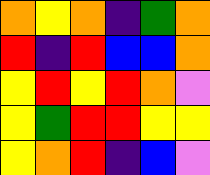[["orange", "yellow", "orange", "indigo", "green", "orange"], ["red", "indigo", "red", "blue", "blue", "orange"], ["yellow", "red", "yellow", "red", "orange", "violet"], ["yellow", "green", "red", "red", "yellow", "yellow"], ["yellow", "orange", "red", "indigo", "blue", "violet"]]